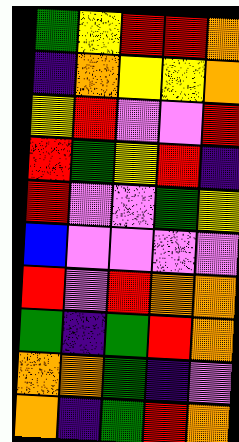[["green", "yellow", "red", "red", "orange"], ["indigo", "orange", "yellow", "yellow", "orange"], ["yellow", "red", "violet", "violet", "red"], ["red", "green", "yellow", "red", "indigo"], ["red", "violet", "violet", "green", "yellow"], ["blue", "violet", "violet", "violet", "violet"], ["red", "violet", "red", "orange", "orange"], ["green", "indigo", "green", "red", "orange"], ["orange", "orange", "green", "indigo", "violet"], ["orange", "indigo", "green", "red", "orange"]]